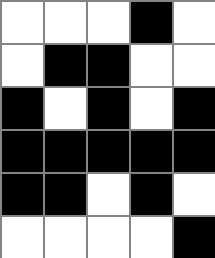[["white", "white", "white", "black", "white"], ["white", "black", "black", "white", "white"], ["black", "white", "black", "white", "black"], ["black", "black", "black", "black", "black"], ["black", "black", "white", "black", "white"], ["white", "white", "white", "white", "black"]]